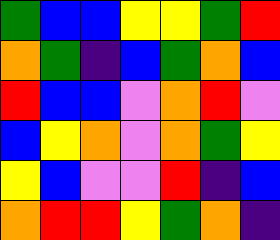[["green", "blue", "blue", "yellow", "yellow", "green", "red"], ["orange", "green", "indigo", "blue", "green", "orange", "blue"], ["red", "blue", "blue", "violet", "orange", "red", "violet"], ["blue", "yellow", "orange", "violet", "orange", "green", "yellow"], ["yellow", "blue", "violet", "violet", "red", "indigo", "blue"], ["orange", "red", "red", "yellow", "green", "orange", "indigo"]]